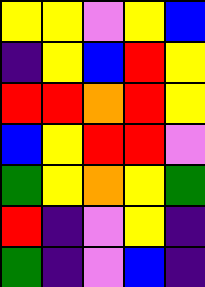[["yellow", "yellow", "violet", "yellow", "blue"], ["indigo", "yellow", "blue", "red", "yellow"], ["red", "red", "orange", "red", "yellow"], ["blue", "yellow", "red", "red", "violet"], ["green", "yellow", "orange", "yellow", "green"], ["red", "indigo", "violet", "yellow", "indigo"], ["green", "indigo", "violet", "blue", "indigo"]]